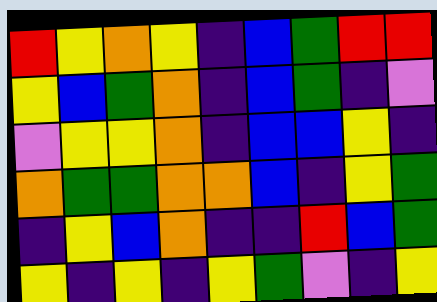[["red", "yellow", "orange", "yellow", "indigo", "blue", "green", "red", "red"], ["yellow", "blue", "green", "orange", "indigo", "blue", "green", "indigo", "violet"], ["violet", "yellow", "yellow", "orange", "indigo", "blue", "blue", "yellow", "indigo"], ["orange", "green", "green", "orange", "orange", "blue", "indigo", "yellow", "green"], ["indigo", "yellow", "blue", "orange", "indigo", "indigo", "red", "blue", "green"], ["yellow", "indigo", "yellow", "indigo", "yellow", "green", "violet", "indigo", "yellow"]]